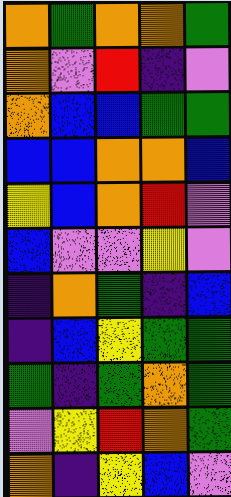[["orange", "green", "orange", "orange", "green"], ["orange", "violet", "red", "indigo", "violet"], ["orange", "blue", "blue", "green", "green"], ["blue", "blue", "orange", "orange", "blue"], ["yellow", "blue", "orange", "red", "violet"], ["blue", "violet", "violet", "yellow", "violet"], ["indigo", "orange", "green", "indigo", "blue"], ["indigo", "blue", "yellow", "green", "green"], ["green", "indigo", "green", "orange", "green"], ["violet", "yellow", "red", "orange", "green"], ["orange", "indigo", "yellow", "blue", "violet"]]